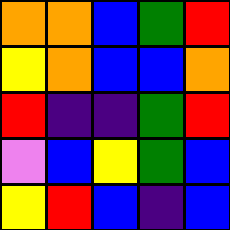[["orange", "orange", "blue", "green", "red"], ["yellow", "orange", "blue", "blue", "orange"], ["red", "indigo", "indigo", "green", "red"], ["violet", "blue", "yellow", "green", "blue"], ["yellow", "red", "blue", "indigo", "blue"]]